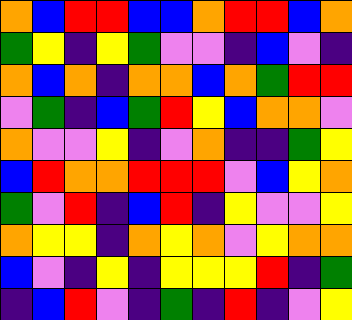[["orange", "blue", "red", "red", "blue", "blue", "orange", "red", "red", "blue", "orange"], ["green", "yellow", "indigo", "yellow", "green", "violet", "violet", "indigo", "blue", "violet", "indigo"], ["orange", "blue", "orange", "indigo", "orange", "orange", "blue", "orange", "green", "red", "red"], ["violet", "green", "indigo", "blue", "green", "red", "yellow", "blue", "orange", "orange", "violet"], ["orange", "violet", "violet", "yellow", "indigo", "violet", "orange", "indigo", "indigo", "green", "yellow"], ["blue", "red", "orange", "orange", "red", "red", "red", "violet", "blue", "yellow", "orange"], ["green", "violet", "red", "indigo", "blue", "red", "indigo", "yellow", "violet", "violet", "yellow"], ["orange", "yellow", "yellow", "indigo", "orange", "yellow", "orange", "violet", "yellow", "orange", "orange"], ["blue", "violet", "indigo", "yellow", "indigo", "yellow", "yellow", "yellow", "red", "indigo", "green"], ["indigo", "blue", "red", "violet", "indigo", "green", "indigo", "red", "indigo", "violet", "yellow"]]